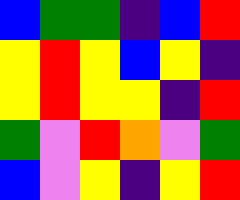[["blue", "green", "green", "indigo", "blue", "red"], ["yellow", "red", "yellow", "blue", "yellow", "indigo"], ["yellow", "red", "yellow", "yellow", "indigo", "red"], ["green", "violet", "red", "orange", "violet", "green"], ["blue", "violet", "yellow", "indigo", "yellow", "red"]]